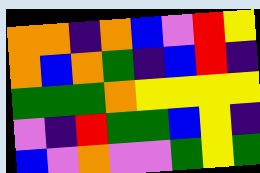[["orange", "orange", "indigo", "orange", "blue", "violet", "red", "yellow"], ["orange", "blue", "orange", "green", "indigo", "blue", "red", "indigo"], ["green", "green", "green", "orange", "yellow", "yellow", "yellow", "yellow"], ["violet", "indigo", "red", "green", "green", "blue", "yellow", "indigo"], ["blue", "violet", "orange", "violet", "violet", "green", "yellow", "green"]]